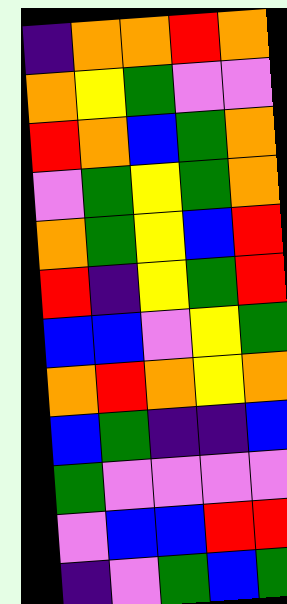[["indigo", "orange", "orange", "red", "orange"], ["orange", "yellow", "green", "violet", "violet"], ["red", "orange", "blue", "green", "orange"], ["violet", "green", "yellow", "green", "orange"], ["orange", "green", "yellow", "blue", "red"], ["red", "indigo", "yellow", "green", "red"], ["blue", "blue", "violet", "yellow", "green"], ["orange", "red", "orange", "yellow", "orange"], ["blue", "green", "indigo", "indigo", "blue"], ["green", "violet", "violet", "violet", "violet"], ["violet", "blue", "blue", "red", "red"], ["indigo", "violet", "green", "blue", "green"]]